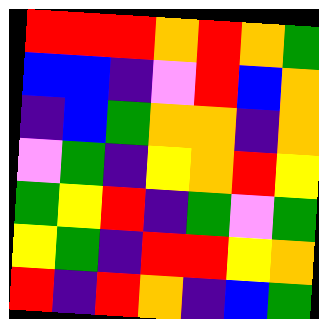[["red", "red", "red", "orange", "red", "orange", "green"], ["blue", "blue", "indigo", "violet", "red", "blue", "orange"], ["indigo", "blue", "green", "orange", "orange", "indigo", "orange"], ["violet", "green", "indigo", "yellow", "orange", "red", "yellow"], ["green", "yellow", "red", "indigo", "green", "violet", "green"], ["yellow", "green", "indigo", "red", "red", "yellow", "orange"], ["red", "indigo", "red", "orange", "indigo", "blue", "green"]]